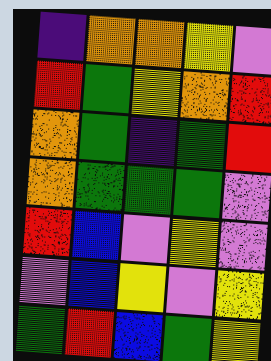[["indigo", "orange", "orange", "yellow", "violet"], ["red", "green", "yellow", "orange", "red"], ["orange", "green", "indigo", "green", "red"], ["orange", "green", "green", "green", "violet"], ["red", "blue", "violet", "yellow", "violet"], ["violet", "blue", "yellow", "violet", "yellow"], ["green", "red", "blue", "green", "yellow"]]